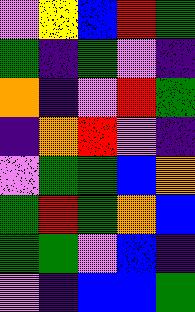[["violet", "yellow", "blue", "red", "green"], ["green", "indigo", "green", "violet", "indigo"], ["orange", "indigo", "violet", "red", "green"], ["indigo", "orange", "red", "violet", "indigo"], ["violet", "green", "green", "blue", "orange"], ["green", "red", "green", "orange", "blue"], ["green", "green", "violet", "blue", "indigo"], ["violet", "indigo", "blue", "blue", "green"]]